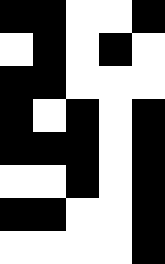[["black", "black", "white", "white", "black"], ["white", "black", "white", "black", "white"], ["black", "black", "white", "white", "white"], ["black", "white", "black", "white", "black"], ["black", "black", "black", "white", "black"], ["white", "white", "black", "white", "black"], ["black", "black", "white", "white", "black"], ["white", "white", "white", "white", "black"]]